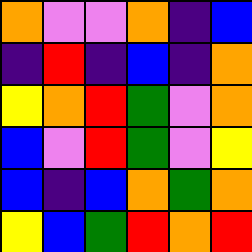[["orange", "violet", "violet", "orange", "indigo", "blue"], ["indigo", "red", "indigo", "blue", "indigo", "orange"], ["yellow", "orange", "red", "green", "violet", "orange"], ["blue", "violet", "red", "green", "violet", "yellow"], ["blue", "indigo", "blue", "orange", "green", "orange"], ["yellow", "blue", "green", "red", "orange", "red"]]